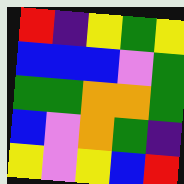[["red", "indigo", "yellow", "green", "yellow"], ["blue", "blue", "blue", "violet", "green"], ["green", "green", "orange", "orange", "green"], ["blue", "violet", "orange", "green", "indigo"], ["yellow", "violet", "yellow", "blue", "red"]]